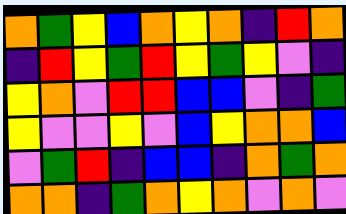[["orange", "green", "yellow", "blue", "orange", "yellow", "orange", "indigo", "red", "orange"], ["indigo", "red", "yellow", "green", "red", "yellow", "green", "yellow", "violet", "indigo"], ["yellow", "orange", "violet", "red", "red", "blue", "blue", "violet", "indigo", "green"], ["yellow", "violet", "violet", "yellow", "violet", "blue", "yellow", "orange", "orange", "blue"], ["violet", "green", "red", "indigo", "blue", "blue", "indigo", "orange", "green", "orange"], ["orange", "orange", "indigo", "green", "orange", "yellow", "orange", "violet", "orange", "violet"]]